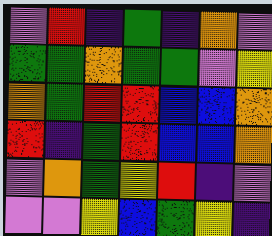[["violet", "red", "indigo", "green", "indigo", "orange", "violet"], ["green", "green", "orange", "green", "green", "violet", "yellow"], ["orange", "green", "red", "red", "blue", "blue", "orange"], ["red", "indigo", "green", "red", "blue", "blue", "orange"], ["violet", "orange", "green", "yellow", "red", "indigo", "violet"], ["violet", "violet", "yellow", "blue", "green", "yellow", "indigo"]]